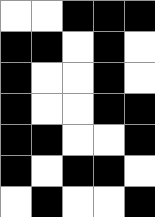[["white", "white", "black", "black", "black"], ["black", "black", "white", "black", "white"], ["black", "white", "white", "black", "white"], ["black", "white", "white", "black", "black"], ["black", "black", "white", "white", "black"], ["black", "white", "black", "black", "white"], ["white", "black", "white", "white", "black"]]